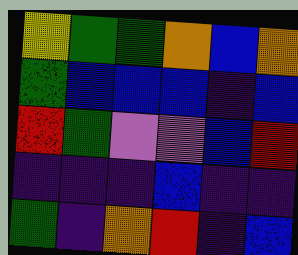[["yellow", "green", "green", "orange", "blue", "orange"], ["green", "blue", "blue", "blue", "indigo", "blue"], ["red", "green", "violet", "violet", "blue", "red"], ["indigo", "indigo", "indigo", "blue", "indigo", "indigo"], ["green", "indigo", "orange", "red", "indigo", "blue"]]